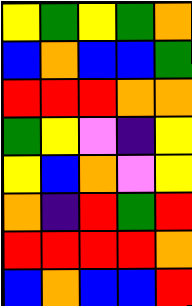[["yellow", "green", "yellow", "green", "orange"], ["blue", "orange", "blue", "blue", "green"], ["red", "red", "red", "orange", "orange"], ["green", "yellow", "violet", "indigo", "yellow"], ["yellow", "blue", "orange", "violet", "yellow"], ["orange", "indigo", "red", "green", "red"], ["red", "red", "red", "red", "orange"], ["blue", "orange", "blue", "blue", "red"]]